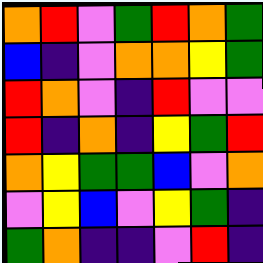[["orange", "red", "violet", "green", "red", "orange", "green"], ["blue", "indigo", "violet", "orange", "orange", "yellow", "green"], ["red", "orange", "violet", "indigo", "red", "violet", "violet"], ["red", "indigo", "orange", "indigo", "yellow", "green", "red"], ["orange", "yellow", "green", "green", "blue", "violet", "orange"], ["violet", "yellow", "blue", "violet", "yellow", "green", "indigo"], ["green", "orange", "indigo", "indigo", "violet", "red", "indigo"]]